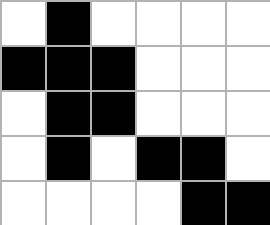[["white", "black", "white", "white", "white", "white"], ["black", "black", "black", "white", "white", "white"], ["white", "black", "black", "white", "white", "white"], ["white", "black", "white", "black", "black", "white"], ["white", "white", "white", "white", "black", "black"]]